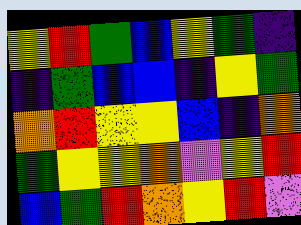[["yellow", "red", "green", "blue", "yellow", "green", "indigo"], ["indigo", "green", "blue", "blue", "indigo", "yellow", "green"], ["orange", "red", "yellow", "yellow", "blue", "indigo", "orange"], ["green", "yellow", "yellow", "orange", "violet", "yellow", "red"], ["blue", "green", "red", "orange", "yellow", "red", "violet"]]